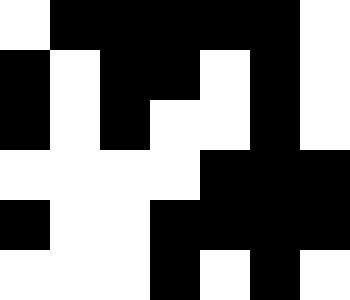[["white", "black", "black", "black", "black", "black", "white"], ["black", "white", "black", "black", "white", "black", "white"], ["black", "white", "black", "white", "white", "black", "white"], ["white", "white", "white", "white", "black", "black", "black"], ["black", "white", "white", "black", "black", "black", "black"], ["white", "white", "white", "black", "white", "black", "white"]]